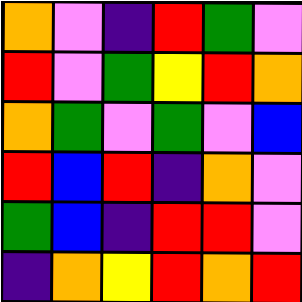[["orange", "violet", "indigo", "red", "green", "violet"], ["red", "violet", "green", "yellow", "red", "orange"], ["orange", "green", "violet", "green", "violet", "blue"], ["red", "blue", "red", "indigo", "orange", "violet"], ["green", "blue", "indigo", "red", "red", "violet"], ["indigo", "orange", "yellow", "red", "orange", "red"]]